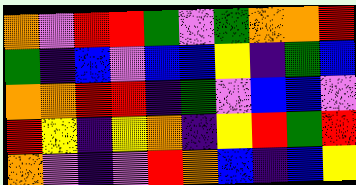[["orange", "violet", "red", "red", "green", "violet", "green", "orange", "orange", "red"], ["green", "indigo", "blue", "violet", "blue", "blue", "yellow", "indigo", "green", "blue"], ["orange", "orange", "red", "red", "indigo", "green", "violet", "blue", "blue", "violet"], ["red", "yellow", "indigo", "yellow", "orange", "indigo", "yellow", "red", "green", "red"], ["orange", "violet", "indigo", "violet", "red", "orange", "blue", "indigo", "blue", "yellow"]]